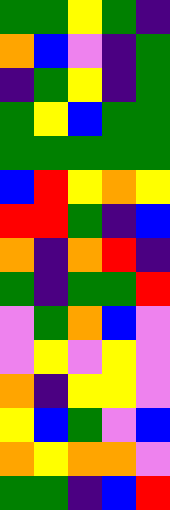[["green", "green", "yellow", "green", "indigo"], ["orange", "blue", "violet", "indigo", "green"], ["indigo", "green", "yellow", "indigo", "green"], ["green", "yellow", "blue", "green", "green"], ["green", "green", "green", "green", "green"], ["blue", "red", "yellow", "orange", "yellow"], ["red", "red", "green", "indigo", "blue"], ["orange", "indigo", "orange", "red", "indigo"], ["green", "indigo", "green", "green", "red"], ["violet", "green", "orange", "blue", "violet"], ["violet", "yellow", "violet", "yellow", "violet"], ["orange", "indigo", "yellow", "yellow", "violet"], ["yellow", "blue", "green", "violet", "blue"], ["orange", "yellow", "orange", "orange", "violet"], ["green", "green", "indigo", "blue", "red"]]